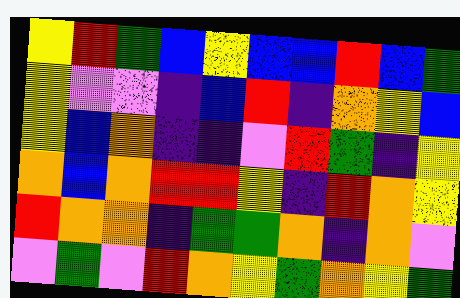[["yellow", "red", "green", "blue", "yellow", "blue", "blue", "red", "blue", "green"], ["yellow", "violet", "violet", "indigo", "blue", "red", "indigo", "orange", "yellow", "blue"], ["yellow", "blue", "orange", "indigo", "indigo", "violet", "red", "green", "indigo", "yellow"], ["orange", "blue", "orange", "red", "red", "yellow", "indigo", "red", "orange", "yellow"], ["red", "orange", "orange", "indigo", "green", "green", "orange", "indigo", "orange", "violet"], ["violet", "green", "violet", "red", "orange", "yellow", "green", "orange", "yellow", "green"]]